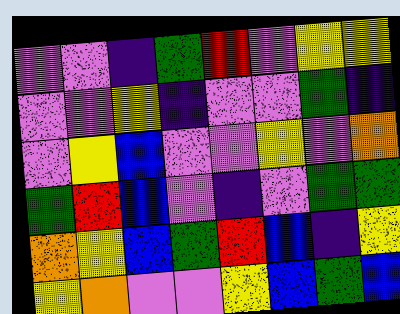[["violet", "violet", "indigo", "green", "red", "violet", "yellow", "yellow"], ["violet", "violet", "yellow", "indigo", "violet", "violet", "green", "indigo"], ["violet", "yellow", "blue", "violet", "violet", "yellow", "violet", "orange"], ["green", "red", "blue", "violet", "indigo", "violet", "green", "green"], ["orange", "yellow", "blue", "green", "red", "blue", "indigo", "yellow"], ["yellow", "orange", "violet", "violet", "yellow", "blue", "green", "blue"]]